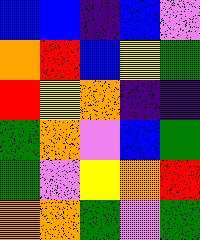[["blue", "blue", "indigo", "blue", "violet"], ["orange", "red", "blue", "yellow", "green"], ["red", "yellow", "orange", "indigo", "indigo"], ["green", "orange", "violet", "blue", "green"], ["green", "violet", "yellow", "orange", "red"], ["orange", "orange", "green", "violet", "green"]]